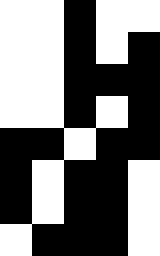[["white", "white", "black", "white", "white"], ["white", "white", "black", "white", "black"], ["white", "white", "black", "black", "black"], ["white", "white", "black", "white", "black"], ["black", "black", "white", "black", "black"], ["black", "white", "black", "black", "white"], ["black", "white", "black", "black", "white"], ["white", "black", "black", "black", "white"]]